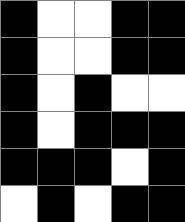[["black", "white", "white", "black", "black"], ["black", "white", "white", "black", "black"], ["black", "white", "black", "white", "white"], ["black", "white", "black", "black", "black"], ["black", "black", "black", "white", "black"], ["white", "black", "white", "black", "black"]]